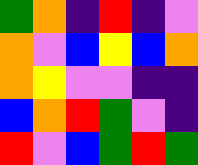[["green", "orange", "indigo", "red", "indigo", "violet"], ["orange", "violet", "blue", "yellow", "blue", "orange"], ["orange", "yellow", "violet", "violet", "indigo", "indigo"], ["blue", "orange", "red", "green", "violet", "indigo"], ["red", "violet", "blue", "green", "red", "green"]]